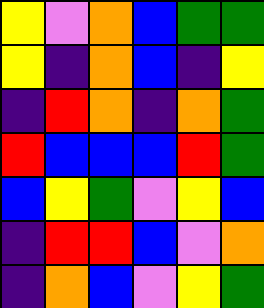[["yellow", "violet", "orange", "blue", "green", "green"], ["yellow", "indigo", "orange", "blue", "indigo", "yellow"], ["indigo", "red", "orange", "indigo", "orange", "green"], ["red", "blue", "blue", "blue", "red", "green"], ["blue", "yellow", "green", "violet", "yellow", "blue"], ["indigo", "red", "red", "blue", "violet", "orange"], ["indigo", "orange", "blue", "violet", "yellow", "green"]]